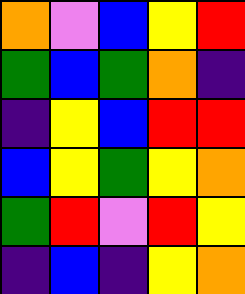[["orange", "violet", "blue", "yellow", "red"], ["green", "blue", "green", "orange", "indigo"], ["indigo", "yellow", "blue", "red", "red"], ["blue", "yellow", "green", "yellow", "orange"], ["green", "red", "violet", "red", "yellow"], ["indigo", "blue", "indigo", "yellow", "orange"]]